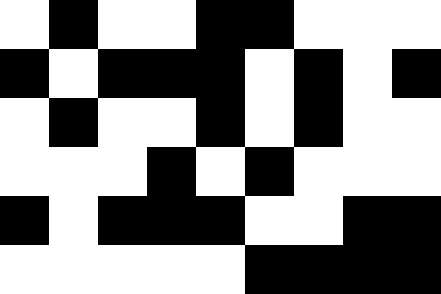[["white", "black", "white", "white", "black", "black", "white", "white", "white"], ["black", "white", "black", "black", "black", "white", "black", "white", "black"], ["white", "black", "white", "white", "black", "white", "black", "white", "white"], ["white", "white", "white", "black", "white", "black", "white", "white", "white"], ["black", "white", "black", "black", "black", "white", "white", "black", "black"], ["white", "white", "white", "white", "white", "black", "black", "black", "black"]]